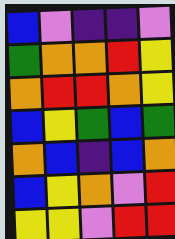[["blue", "violet", "indigo", "indigo", "violet"], ["green", "orange", "orange", "red", "yellow"], ["orange", "red", "red", "orange", "yellow"], ["blue", "yellow", "green", "blue", "green"], ["orange", "blue", "indigo", "blue", "orange"], ["blue", "yellow", "orange", "violet", "red"], ["yellow", "yellow", "violet", "red", "red"]]